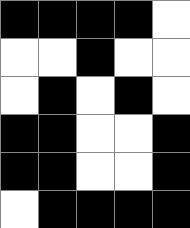[["black", "black", "black", "black", "white"], ["white", "white", "black", "white", "white"], ["white", "black", "white", "black", "white"], ["black", "black", "white", "white", "black"], ["black", "black", "white", "white", "black"], ["white", "black", "black", "black", "black"]]